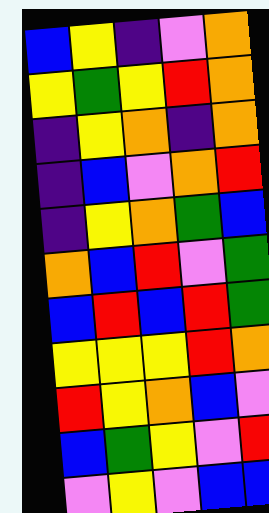[["blue", "yellow", "indigo", "violet", "orange"], ["yellow", "green", "yellow", "red", "orange"], ["indigo", "yellow", "orange", "indigo", "orange"], ["indigo", "blue", "violet", "orange", "red"], ["indigo", "yellow", "orange", "green", "blue"], ["orange", "blue", "red", "violet", "green"], ["blue", "red", "blue", "red", "green"], ["yellow", "yellow", "yellow", "red", "orange"], ["red", "yellow", "orange", "blue", "violet"], ["blue", "green", "yellow", "violet", "red"], ["violet", "yellow", "violet", "blue", "blue"]]